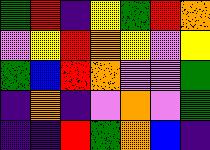[["green", "red", "indigo", "yellow", "green", "red", "orange"], ["violet", "yellow", "red", "orange", "yellow", "violet", "yellow"], ["green", "blue", "red", "orange", "violet", "violet", "green"], ["indigo", "orange", "indigo", "violet", "orange", "violet", "green"], ["indigo", "indigo", "red", "green", "orange", "blue", "indigo"]]